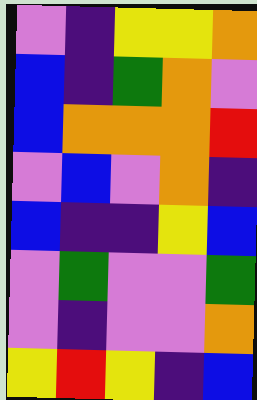[["violet", "indigo", "yellow", "yellow", "orange"], ["blue", "indigo", "green", "orange", "violet"], ["blue", "orange", "orange", "orange", "red"], ["violet", "blue", "violet", "orange", "indigo"], ["blue", "indigo", "indigo", "yellow", "blue"], ["violet", "green", "violet", "violet", "green"], ["violet", "indigo", "violet", "violet", "orange"], ["yellow", "red", "yellow", "indigo", "blue"]]